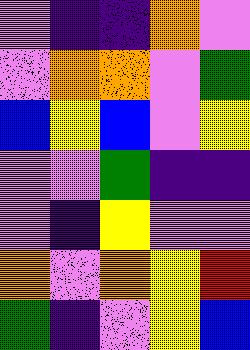[["violet", "indigo", "indigo", "orange", "violet"], ["violet", "orange", "orange", "violet", "green"], ["blue", "yellow", "blue", "violet", "yellow"], ["violet", "violet", "green", "indigo", "indigo"], ["violet", "indigo", "yellow", "violet", "violet"], ["orange", "violet", "orange", "yellow", "red"], ["green", "indigo", "violet", "yellow", "blue"]]